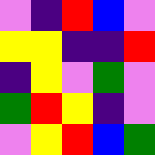[["violet", "indigo", "red", "blue", "violet"], ["yellow", "yellow", "indigo", "indigo", "red"], ["indigo", "yellow", "violet", "green", "violet"], ["green", "red", "yellow", "indigo", "violet"], ["violet", "yellow", "red", "blue", "green"]]